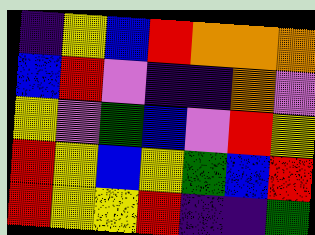[["indigo", "yellow", "blue", "red", "orange", "orange", "orange"], ["blue", "red", "violet", "indigo", "indigo", "orange", "violet"], ["yellow", "violet", "green", "blue", "violet", "red", "yellow"], ["red", "yellow", "blue", "yellow", "green", "blue", "red"], ["red", "yellow", "yellow", "red", "indigo", "indigo", "green"]]